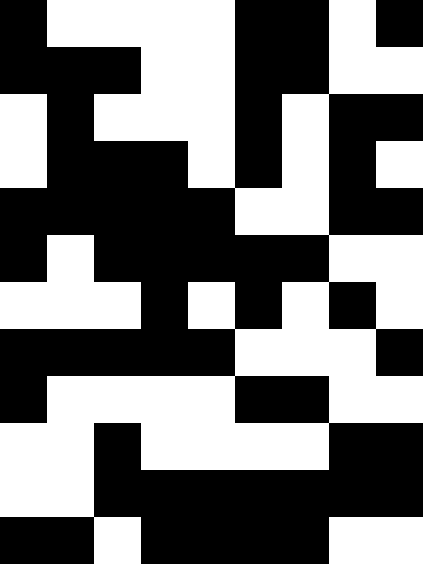[["black", "white", "white", "white", "white", "black", "black", "white", "black"], ["black", "black", "black", "white", "white", "black", "black", "white", "white"], ["white", "black", "white", "white", "white", "black", "white", "black", "black"], ["white", "black", "black", "black", "white", "black", "white", "black", "white"], ["black", "black", "black", "black", "black", "white", "white", "black", "black"], ["black", "white", "black", "black", "black", "black", "black", "white", "white"], ["white", "white", "white", "black", "white", "black", "white", "black", "white"], ["black", "black", "black", "black", "black", "white", "white", "white", "black"], ["black", "white", "white", "white", "white", "black", "black", "white", "white"], ["white", "white", "black", "white", "white", "white", "white", "black", "black"], ["white", "white", "black", "black", "black", "black", "black", "black", "black"], ["black", "black", "white", "black", "black", "black", "black", "white", "white"]]